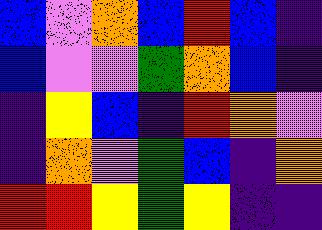[["blue", "violet", "orange", "blue", "red", "blue", "indigo"], ["blue", "violet", "violet", "green", "orange", "blue", "indigo"], ["indigo", "yellow", "blue", "indigo", "red", "orange", "violet"], ["indigo", "orange", "violet", "green", "blue", "indigo", "orange"], ["red", "red", "yellow", "green", "yellow", "indigo", "indigo"]]